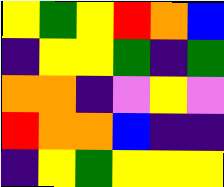[["yellow", "green", "yellow", "red", "orange", "blue"], ["indigo", "yellow", "yellow", "green", "indigo", "green"], ["orange", "orange", "indigo", "violet", "yellow", "violet"], ["red", "orange", "orange", "blue", "indigo", "indigo"], ["indigo", "yellow", "green", "yellow", "yellow", "yellow"]]